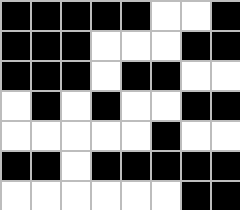[["black", "black", "black", "black", "black", "white", "white", "black"], ["black", "black", "black", "white", "white", "white", "black", "black"], ["black", "black", "black", "white", "black", "black", "white", "white"], ["white", "black", "white", "black", "white", "white", "black", "black"], ["white", "white", "white", "white", "white", "black", "white", "white"], ["black", "black", "white", "black", "black", "black", "black", "black"], ["white", "white", "white", "white", "white", "white", "black", "black"]]